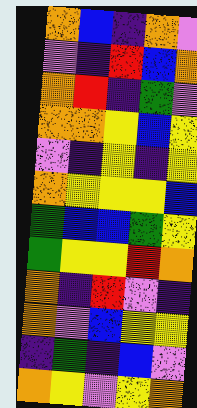[["orange", "blue", "indigo", "orange", "violet"], ["violet", "indigo", "red", "blue", "orange"], ["orange", "red", "indigo", "green", "violet"], ["orange", "orange", "yellow", "blue", "yellow"], ["violet", "indigo", "yellow", "indigo", "yellow"], ["orange", "yellow", "yellow", "yellow", "blue"], ["green", "blue", "blue", "green", "yellow"], ["green", "yellow", "yellow", "red", "orange"], ["orange", "indigo", "red", "violet", "indigo"], ["orange", "violet", "blue", "yellow", "yellow"], ["indigo", "green", "indigo", "blue", "violet"], ["orange", "yellow", "violet", "yellow", "orange"]]